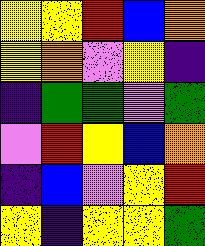[["yellow", "yellow", "red", "blue", "orange"], ["yellow", "orange", "violet", "yellow", "indigo"], ["indigo", "green", "green", "violet", "green"], ["violet", "red", "yellow", "blue", "orange"], ["indigo", "blue", "violet", "yellow", "red"], ["yellow", "indigo", "yellow", "yellow", "green"]]